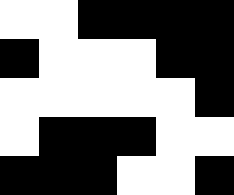[["white", "white", "black", "black", "black", "black"], ["black", "white", "white", "white", "black", "black"], ["white", "white", "white", "white", "white", "black"], ["white", "black", "black", "black", "white", "white"], ["black", "black", "black", "white", "white", "black"]]